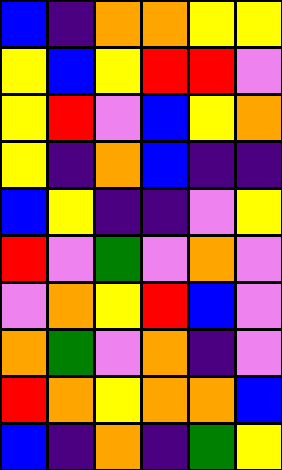[["blue", "indigo", "orange", "orange", "yellow", "yellow"], ["yellow", "blue", "yellow", "red", "red", "violet"], ["yellow", "red", "violet", "blue", "yellow", "orange"], ["yellow", "indigo", "orange", "blue", "indigo", "indigo"], ["blue", "yellow", "indigo", "indigo", "violet", "yellow"], ["red", "violet", "green", "violet", "orange", "violet"], ["violet", "orange", "yellow", "red", "blue", "violet"], ["orange", "green", "violet", "orange", "indigo", "violet"], ["red", "orange", "yellow", "orange", "orange", "blue"], ["blue", "indigo", "orange", "indigo", "green", "yellow"]]